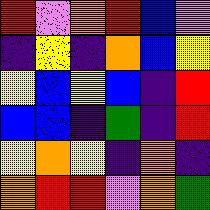[["red", "violet", "orange", "red", "blue", "violet"], ["indigo", "yellow", "indigo", "orange", "blue", "yellow"], ["yellow", "blue", "yellow", "blue", "indigo", "red"], ["blue", "blue", "indigo", "green", "indigo", "red"], ["yellow", "orange", "yellow", "indigo", "orange", "indigo"], ["orange", "red", "red", "violet", "orange", "green"]]